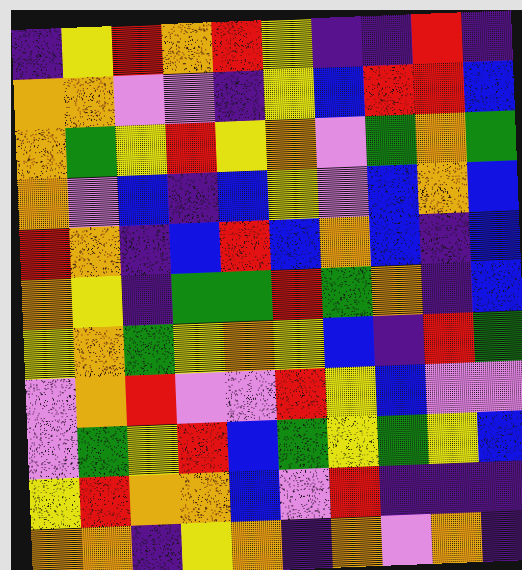[["indigo", "yellow", "red", "orange", "red", "yellow", "indigo", "indigo", "red", "indigo"], ["orange", "orange", "violet", "violet", "indigo", "yellow", "blue", "red", "red", "blue"], ["orange", "green", "yellow", "red", "yellow", "orange", "violet", "green", "orange", "green"], ["orange", "violet", "blue", "indigo", "blue", "yellow", "violet", "blue", "orange", "blue"], ["red", "orange", "indigo", "blue", "red", "blue", "orange", "blue", "indigo", "blue"], ["orange", "yellow", "indigo", "green", "green", "red", "green", "orange", "indigo", "blue"], ["yellow", "orange", "green", "yellow", "orange", "yellow", "blue", "indigo", "red", "green"], ["violet", "orange", "red", "violet", "violet", "red", "yellow", "blue", "violet", "violet"], ["violet", "green", "yellow", "red", "blue", "green", "yellow", "green", "yellow", "blue"], ["yellow", "red", "orange", "orange", "blue", "violet", "red", "indigo", "indigo", "indigo"], ["orange", "orange", "indigo", "yellow", "orange", "indigo", "orange", "violet", "orange", "indigo"]]